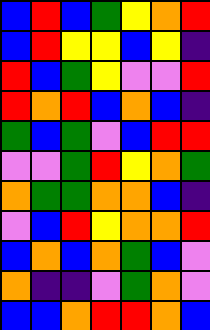[["blue", "red", "blue", "green", "yellow", "orange", "red"], ["blue", "red", "yellow", "yellow", "blue", "yellow", "indigo"], ["red", "blue", "green", "yellow", "violet", "violet", "red"], ["red", "orange", "red", "blue", "orange", "blue", "indigo"], ["green", "blue", "green", "violet", "blue", "red", "red"], ["violet", "violet", "green", "red", "yellow", "orange", "green"], ["orange", "green", "green", "orange", "orange", "blue", "indigo"], ["violet", "blue", "red", "yellow", "orange", "orange", "red"], ["blue", "orange", "blue", "orange", "green", "blue", "violet"], ["orange", "indigo", "indigo", "violet", "green", "orange", "violet"], ["blue", "blue", "orange", "red", "red", "orange", "blue"]]